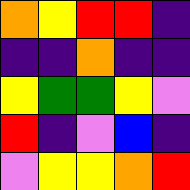[["orange", "yellow", "red", "red", "indigo"], ["indigo", "indigo", "orange", "indigo", "indigo"], ["yellow", "green", "green", "yellow", "violet"], ["red", "indigo", "violet", "blue", "indigo"], ["violet", "yellow", "yellow", "orange", "red"]]